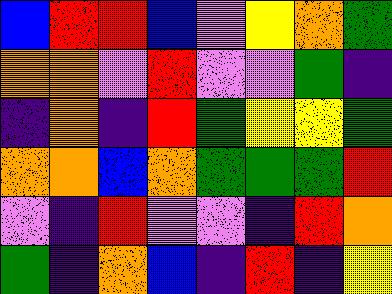[["blue", "red", "red", "blue", "violet", "yellow", "orange", "green"], ["orange", "orange", "violet", "red", "violet", "violet", "green", "indigo"], ["indigo", "orange", "indigo", "red", "green", "yellow", "yellow", "green"], ["orange", "orange", "blue", "orange", "green", "green", "green", "red"], ["violet", "indigo", "red", "violet", "violet", "indigo", "red", "orange"], ["green", "indigo", "orange", "blue", "indigo", "red", "indigo", "yellow"]]